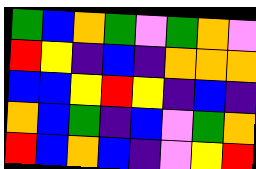[["green", "blue", "orange", "green", "violet", "green", "orange", "violet"], ["red", "yellow", "indigo", "blue", "indigo", "orange", "orange", "orange"], ["blue", "blue", "yellow", "red", "yellow", "indigo", "blue", "indigo"], ["orange", "blue", "green", "indigo", "blue", "violet", "green", "orange"], ["red", "blue", "orange", "blue", "indigo", "violet", "yellow", "red"]]